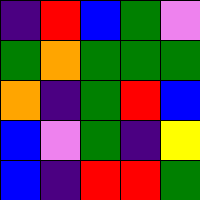[["indigo", "red", "blue", "green", "violet"], ["green", "orange", "green", "green", "green"], ["orange", "indigo", "green", "red", "blue"], ["blue", "violet", "green", "indigo", "yellow"], ["blue", "indigo", "red", "red", "green"]]